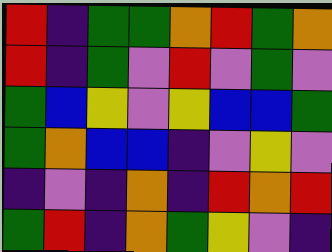[["red", "indigo", "green", "green", "orange", "red", "green", "orange"], ["red", "indigo", "green", "violet", "red", "violet", "green", "violet"], ["green", "blue", "yellow", "violet", "yellow", "blue", "blue", "green"], ["green", "orange", "blue", "blue", "indigo", "violet", "yellow", "violet"], ["indigo", "violet", "indigo", "orange", "indigo", "red", "orange", "red"], ["green", "red", "indigo", "orange", "green", "yellow", "violet", "indigo"]]